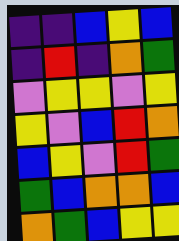[["indigo", "indigo", "blue", "yellow", "blue"], ["indigo", "red", "indigo", "orange", "green"], ["violet", "yellow", "yellow", "violet", "yellow"], ["yellow", "violet", "blue", "red", "orange"], ["blue", "yellow", "violet", "red", "green"], ["green", "blue", "orange", "orange", "blue"], ["orange", "green", "blue", "yellow", "yellow"]]